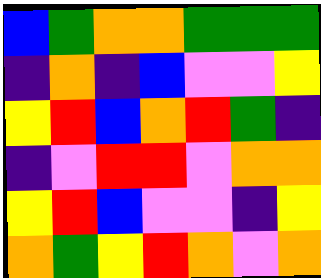[["blue", "green", "orange", "orange", "green", "green", "green"], ["indigo", "orange", "indigo", "blue", "violet", "violet", "yellow"], ["yellow", "red", "blue", "orange", "red", "green", "indigo"], ["indigo", "violet", "red", "red", "violet", "orange", "orange"], ["yellow", "red", "blue", "violet", "violet", "indigo", "yellow"], ["orange", "green", "yellow", "red", "orange", "violet", "orange"]]